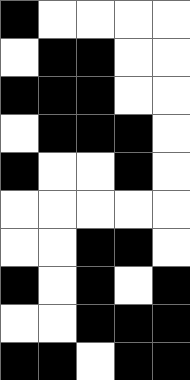[["black", "white", "white", "white", "white"], ["white", "black", "black", "white", "white"], ["black", "black", "black", "white", "white"], ["white", "black", "black", "black", "white"], ["black", "white", "white", "black", "white"], ["white", "white", "white", "white", "white"], ["white", "white", "black", "black", "white"], ["black", "white", "black", "white", "black"], ["white", "white", "black", "black", "black"], ["black", "black", "white", "black", "black"]]